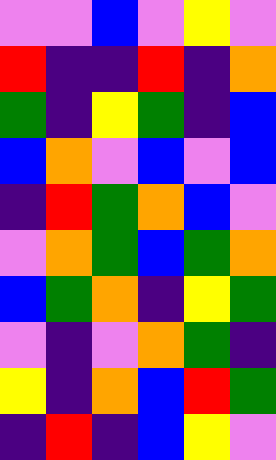[["violet", "violet", "blue", "violet", "yellow", "violet"], ["red", "indigo", "indigo", "red", "indigo", "orange"], ["green", "indigo", "yellow", "green", "indigo", "blue"], ["blue", "orange", "violet", "blue", "violet", "blue"], ["indigo", "red", "green", "orange", "blue", "violet"], ["violet", "orange", "green", "blue", "green", "orange"], ["blue", "green", "orange", "indigo", "yellow", "green"], ["violet", "indigo", "violet", "orange", "green", "indigo"], ["yellow", "indigo", "orange", "blue", "red", "green"], ["indigo", "red", "indigo", "blue", "yellow", "violet"]]